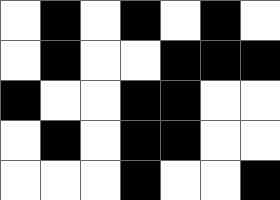[["white", "black", "white", "black", "white", "black", "white"], ["white", "black", "white", "white", "black", "black", "black"], ["black", "white", "white", "black", "black", "white", "white"], ["white", "black", "white", "black", "black", "white", "white"], ["white", "white", "white", "black", "white", "white", "black"]]